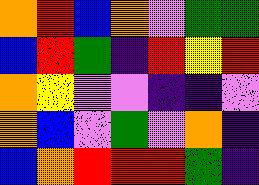[["orange", "red", "blue", "orange", "violet", "green", "green"], ["blue", "red", "green", "indigo", "red", "yellow", "red"], ["orange", "yellow", "violet", "violet", "indigo", "indigo", "violet"], ["orange", "blue", "violet", "green", "violet", "orange", "indigo"], ["blue", "orange", "red", "red", "red", "green", "indigo"]]